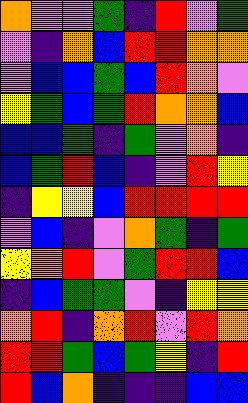[["orange", "violet", "violet", "green", "indigo", "red", "violet", "green"], ["violet", "indigo", "orange", "blue", "red", "red", "orange", "orange"], ["violet", "blue", "blue", "green", "blue", "red", "orange", "violet"], ["yellow", "green", "blue", "green", "red", "orange", "orange", "blue"], ["blue", "blue", "green", "indigo", "green", "violet", "orange", "indigo"], ["blue", "green", "red", "blue", "indigo", "violet", "red", "yellow"], ["indigo", "yellow", "yellow", "blue", "red", "red", "red", "red"], ["violet", "blue", "indigo", "violet", "orange", "green", "indigo", "green"], ["yellow", "orange", "red", "violet", "green", "red", "red", "blue"], ["indigo", "blue", "green", "green", "violet", "indigo", "yellow", "yellow"], ["orange", "red", "indigo", "orange", "red", "violet", "red", "orange"], ["red", "red", "green", "blue", "green", "yellow", "indigo", "red"], ["red", "blue", "orange", "indigo", "indigo", "indigo", "blue", "blue"]]